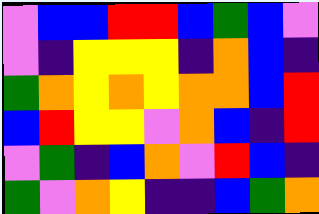[["violet", "blue", "blue", "red", "red", "blue", "green", "blue", "violet"], ["violet", "indigo", "yellow", "yellow", "yellow", "indigo", "orange", "blue", "indigo"], ["green", "orange", "yellow", "orange", "yellow", "orange", "orange", "blue", "red"], ["blue", "red", "yellow", "yellow", "violet", "orange", "blue", "indigo", "red"], ["violet", "green", "indigo", "blue", "orange", "violet", "red", "blue", "indigo"], ["green", "violet", "orange", "yellow", "indigo", "indigo", "blue", "green", "orange"]]